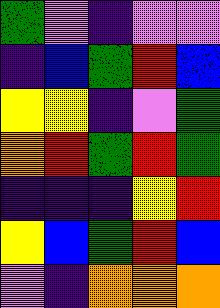[["green", "violet", "indigo", "violet", "violet"], ["indigo", "blue", "green", "red", "blue"], ["yellow", "yellow", "indigo", "violet", "green"], ["orange", "red", "green", "red", "green"], ["indigo", "indigo", "indigo", "yellow", "red"], ["yellow", "blue", "green", "red", "blue"], ["violet", "indigo", "orange", "orange", "orange"]]